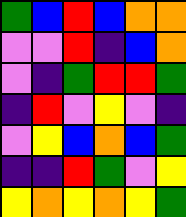[["green", "blue", "red", "blue", "orange", "orange"], ["violet", "violet", "red", "indigo", "blue", "orange"], ["violet", "indigo", "green", "red", "red", "green"], ["indigo", "red", "violet", "yellow", "violet", "indigo"], ["violet", "yellow", "blue", "orange", "blue", "green"], ["indigo", "indigo", "red", "green", "violet", "yellow"], ["yellow", "orange", "yellow", "orange", "yellow", "green"]]